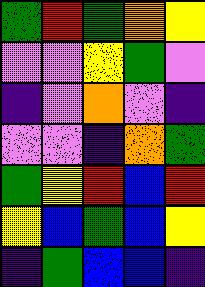[["green", "red", "green", "orange", "yellow"], ["violet", "violet", "yellow", "green", "violet"], ["indigo", "violet", "orange", "violet", "indigo"], ["violet", "violet", "indigo", "orange", "green"], ["green", "yellow", "red", "blue", "red"], ["yellow", "blue", "green", "blue", "yellow"], ["indigo", "green", "blue", "blue", "indigo"]]